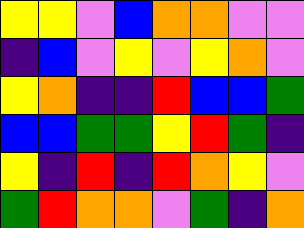[["yellow", "yellow", "violet", "blue", "orange", "orange", "violet", "violet"], ["indigo", "blue", "violet", "yellow", "violet", "yellow", "orange", "violet"], ["yellow", "orange", "indigo", "indigo", "red", "blue", "blue", "green"], ["blue", "blue", "green", "green", "yellow", "red", "green", "indigo"], ["yellow", "indigo", "red", "indigo", "red", "orange", "yellow", "violet"], ["green", "red", "orange", "orange", "violet", "green", "indigo", "orange"]]